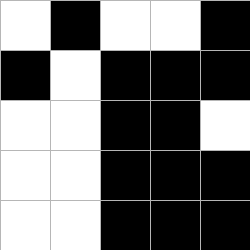[["white", "black", "white", "white", "black"], ["black", "white", "black", "black", "black"], ["white", "white", "black", "black", "white"], ["white", "white", "black", "black", "black"], ["white", "white", "black", "black", "black"]]